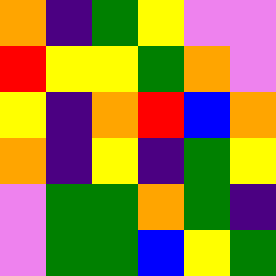[["orange", "indigo", "green", "yellow", "violet", "violet"], ["red", "yellow", "yellow", "green", "orange", "violet"], ["yellow", "indigo", "orange", "red", "blue", "orange"], ["orange", "indigo", "yellow", "indigo", "green", "yellow"], ["violet", "green", "green", "orange", "green", "indigo"], ["violet", "green", "green", "blue", "yellow", "green"]]